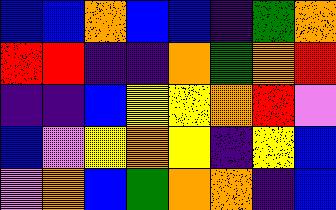[["blue", "blue", "orange", "blue", "blue", "indigo", "green", "orange"], ["red", "red", "indigo", "indigo", "orange", "green", "orange", "red"], ["indigo", "indigo", "blue", "yellow", "yellow", "orange", "red", "violet"], ["blue", "violet", "yellow", "orange", "yellow", "indigo", "yellow", "blue"], ["violet", "orange", "blue", "green", "orange", "orange", "indigo", "blue"]]